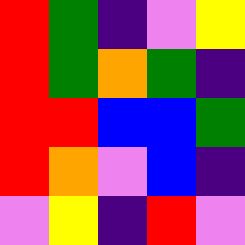[["red", "green", "indigo", "violet", "yellow"], ["red", "green", "orange", "green", "indigo"], ["red", "red", "blue", "blue", "green"], ["red", "orange", "violet", "blue", "indigo"], ["violet", "yellow", "indigo", "red", "violet"]]